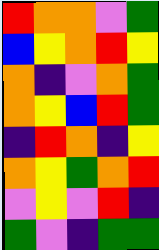[["red", "orange", "orange", "violet", "green"], ["blue", "yellow", "orange", "red", "yellow"], ["orange", "indigo", "violet", "orange", "green"], ["orange", "yellow", "blue", "red", "green"], ["indigo", "red", "orange", "indigo", "yellow"], ["orange", "yellow", "green", "orange", "red"], ["violet", "yellow", "violet", "red", "indigo"], ["green", "violet", "indigo", "green", "green"]]